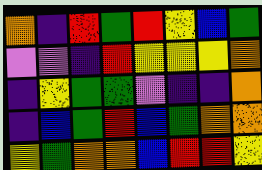[["orange", "indigo", "red", "green", "red", "yellow", "blue", "green"], ["violet", "violet", "indigo", "red", "yellow", "yellow", "yellow", "orange"], ["indigo", "yellow", "green", "green", "violet", "indigo", "indigo", "orange"], ["indigo", "blue", "green", "red", "blue", "green", "orange", "orange"], ["yellow", "green", "orange", "orange", "blue", "red", "red", "yellow"]]